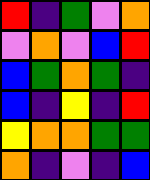[["red", "indigo", "green", "violet", "orange"], ["violet", "orange", "violet", "blue", "red"], ["blue", "green", "orange", "green", "indigo"], ["blue", "indigo", "yellow", "indigo", "red"], ["yellow", "orange", "orange", "green", "green"], ["orange", "indigo", "violet", "indigo", "blue"]]